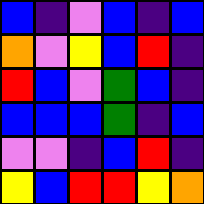[["blue", "indigo", "violet", "blue", "indigo", "blue"], ["orange", "violet", "yellow", "blue", "red", "indigo"], ["red", "blue", "violet", "green", "blue", "indigo"], ["blue", "blue", "blue", "green", "indigo", "blue"], ["violet", "violet", "indigo", "blue", "red", "indigo"], ["yellow", "blue", "red", "red", "yellow", "orange"]]